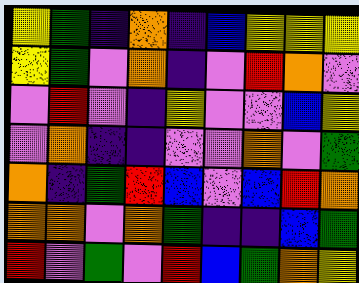[["yellow", "green", "indigo", "orange", "indigo", "blue", "yellow", "yellow", "yellow"], ["yellow", "green", "violet", "orange", "indigo", "violet", "red", "orange", "violet"], ["violet", "red", "violet", "indigo", "yellow", "violet", "violet", "blue", "yellow"], ["violet", "orange", "indigo", "indigo", "violet", "violet", "orange", "violet", "green"], ["orange", "indigo", "green", "red", "blue", "violet", "blue", "red", "orange"], ["orange", "orange", "violet", "orange", "green", "indigo", "indigo", "blue", "green"], ["red", "violet", "green", "violet", "red", "blue", "green", "orange", "yellow"]]